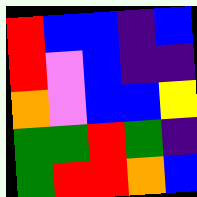[["red", "blue", "blue", "indigo", "blue"], ["red", "violet", "blue", "indigo", "indigo"], ["orange", "violet", "blue", "blue", "yellow"], ["green", "green", "red", "green", "indigo"], ["green", "red", "red", "orange", "blue"]]